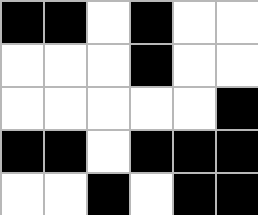[["black", "black", "white", "black", "white", "white"], ["white", "white", "white", "black", "white", "white"], ["white", "white", "white", "white", "white", "black"], ["black", "black", "white", "black", "black", "black"], ["white", "white", "black", "white", "black", "black"]]